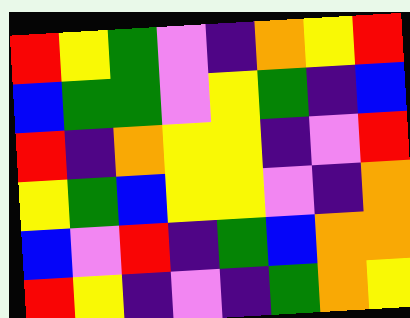[["red", "yellow", "green", "violet", "indigo", "orange", "yellow", "red"], ["blue", "green", "green", "violet", "yellow", "green", "indigo", "blue"], ["red", "indigo", "orange", "yellow", "yellow", "indigo", "violet", "red"], ["yellow", "green", "blue", "yellow", "yellow", "violet", "indigo", "orange"], ["blue", "violet", "red", "indigo", "green", "blue", "orange", "orange"], ["red", "yellow", "indigo", "violet", "indigo", "green", "orange", "yellow"]]